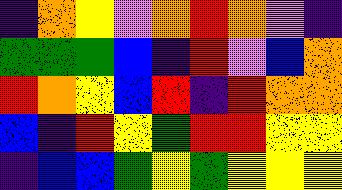[["indigo", "orange", "yellow", "violet", "orange", "red", "orange", "violet", "indigo"], ["green", "green", "green", "blue", "indigo", "red", "violet", "blue", "orange"], ["red", "orange", "yellow", "blue", "red", "indigo", "red", "orange", "orange"], ["blue", "indigo", "red", "yellow", "green", "red", "red", "yellow", "yellow"], ["indigo", "blue", "blue", "green", "yellow", "green", "yellow", "yellow", "yellow"]]